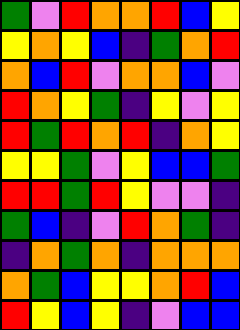[["green", "violet", "red", "orange", "orange", "red", "blue", "yellow"], ["yellow", "orange", "yellow", "blue", "indigo", "green", "orange", "red"], ["orange", "blue", "red", "violet", "orange", "orange", "blue", "violet"], ["red", "orange", "yellow", "green", "indigo", "yellow", "violet", "yellow"], ["red", "green", "red", "orange", "red", "indigo", "orange", "yellow"], ["yellow", "yellow", "green", "violet", "yellow", "blue", "blue", "green"], ["red", "red", "green", "red", "yellow", "violet", "violet", "indigo"], ["green", "blue", "indigo", "violet", "red", "orange", "green", "indigo"], ["indigo", "orange", "green", "orange", "indigo", "orange", "orange", "orange"], ["orange", "green", "blue", "yellow", "yellow", "orange", "red", "blue"], ["red", "yellow", "blue", "yellow", "indigo", "violet", "blue", "blue"]]